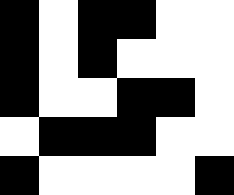[["black", "white", "black", "black", "white", "white"], ["black", "white", "black", "white", "white", "white"], ["black", "white", "white", "black", "black", "white"], ["white", "black", "black", "black", "white", "white"], ["black", "white", "white", "white", "white", "black"]]